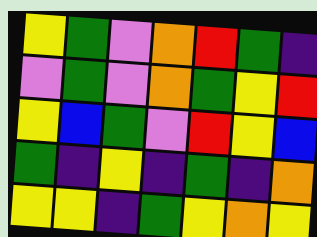[["yellow", "green", "violet", "orange", "red", "green", "indigo"], ["violet", "green", "violet", "orange", "green", "yellow", "red"], ["yellow", "blue", "green", "violet", "red", "yellow", "blue"], ["green", "indigo", "yellow", "indigo", "green", "indigo", "orange"], ["yellow", "yellow", "indigo", "green", "yellow", "orange", "yellow"]]